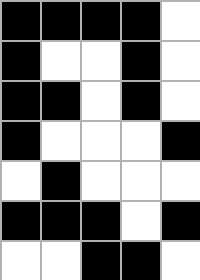[["black", "black", "black", "black", "white"], ["black", "white", "white", "black", "white"], ["black", "black", "white", "black", "white"], ["black", "white", "white", "white", "black"], ["white", "black", "white", "white", "white"], ["black", "black", "black", "white", "black"], ["white", "white", "black", "black", "white"]]